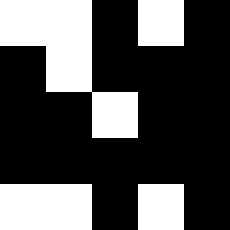[["white", "white", "black", "white", "black"], ["black", "white", "black", "black", "black"], ["black", "black", "white", "black", "black"], ["black", "black", "black", "black", "black"], ["white", "white", "black", "white", "black"]]